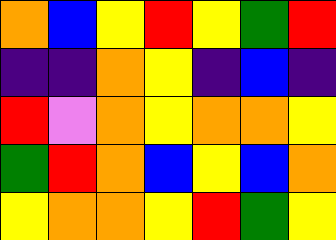[["orange", "blue", "yellow", "red", "yellow", "green", "red"], ["indigo", "indigo", "orange", "yellow", "indigo", "blue", "indigo"], ["red", "violet", "orange", "yellow", "orange", "orange", "yellow"], ["green", "red", "orange", "blue", "yellow", "blue", "orange"], ["yellow", "orange", "orange", "yellow", "red", "green", "yellow"]]